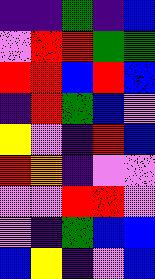[["indigo", "indigo", "green", "indigo", "blue"], ["violet", "red", "red", "green", "green"], ["red", "red", "blue", "red", "blue"], ["indigo", "red", "green", "blue", "violet"], ["yellow", "violet", "indigo", "red", "blue"], ["red", "orange", "indigo", "violet", "violet"], ["violet", "violet", "red", "red", "violet"], ["violet", "indigo", "green", "blue", "blue"], ["blue", "yellow", "indigo", "violet", "blue"]]